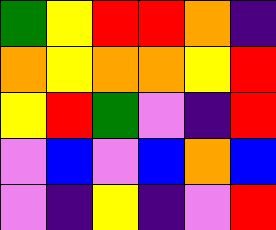[["green", "yellow", "red", "red", "orange", "indigo"], ["orange", "yellow", "orange", "orange", "yellow", "red"], ["yellow", "red", "green", "violet", "indigo", "red"], ["violet", "blue", "violet", "blue", "orange", "blue"], ["violet", "indigo", "yellow", "indigo", "violet", "red"]]